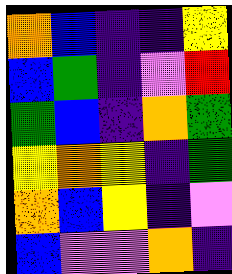[["orange", "blue", "indigo", "indigo", "yellow"], ["blue", "green", "indigo", "violet", "red"], ["green", "blue", "indigo", "orange", "green"], ["yellow", "orange", "yellow", "indigo", "green"], ["orange", "blue", "yellow", "indigo", "violet"], ["blue", "violet", "violet", "orange", "indigo"]]